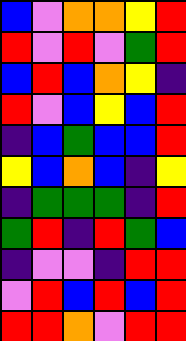[["blue", "violet", "orange", "orange", "yellow", "red"], ["red", "violet", "red", "violet", "green", "red"], ["blue", "red", "blue", "orange", "yellow", "indigo"], ["red", "violet", "blue", "yellow", "blue", "red"], ["indigo", "blue", "green", "blue", "blue", "red"], ["yellow", "blue", "orange", "blue", "indigo", "yellow"], ["indigo", "green", "green", "green", "indigo", "red"], ["green", "red", "indigo", "red", "green", "blue"], ["indigo", "violet", "violet", "indigo", "red", "red"], ["violet", "red", "blue", "red", "blue", "red"], ["red", "red", "orange", "violet", "red", "red"]]